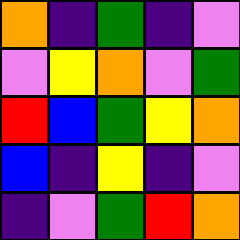[["orange", "indigo", "green", "indigo", "violet"], ["violet", "yellow", "orange", "violet", "green"], ["red", "blue", "green", "yellow", "orange"], ["blue", "indigo", "yellow", "indigo", "violet"], ["indigo", "violet", "green", "red", "orange"]]